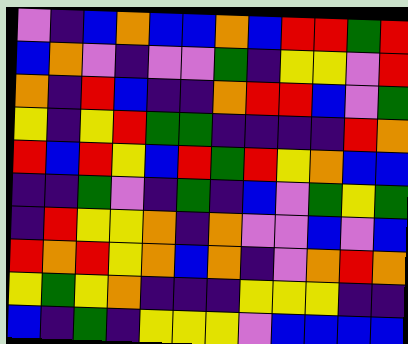[["violet", "indigo", "blue", "orange", "blue", "blue", "orange", "blue", "red", "red", "green", "red"], ["blue", "orange", "violet", "indigo", "violet", "violet", "green", "indigo", "yellow", "yellow", "violet", "red"], ["orange", "indigo", "red", "blue", "indigo", "indigo", "orange", "red", "red", "blue", "violet", "green"], ["yellow", "indigo", "yellow", "red", "green", "green", "indigo", "indigo", "indigo", "indigo", "red", "orange"], ["red", "blue", "red", "yellow", "blue", "red", "green", "red", "yellow", "orange", "blue", "blue"], ["indigo", "indigo", "green", "violet", "indigo", "green", "indigo", "blue", "violet", "green", "yellow", "green"], ["indigo", "red", "yellow", "yellow", "orange", "indigo", "orange", "violet", "violet", "blue", "violet", "blue"], ["red", "orange", "red", "yellow", "orange", "blue", "orange", "indigo", "violet", "orange", "red", "orange"], ["yellow", "green", "yellow", "orange", "indigo", "indigo", "indigo", "yellow", "yellow", "yellow", "indigo", "indigo"], ["blue", "indigo", "green", "indigo", "yellow", "yellow", "yellow", "violet", "blue", "blue", "blue", "blue"]]